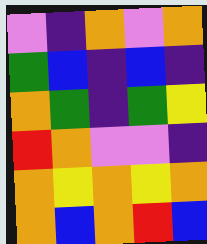[["violet", "indigo", "orange", "violet", "orange"], ["green", "blue", "indigo", "blue", "indigo"], ["orange", "green", "indigo", "green", "yellow"], ["red", "orange", "violet", "violet", "indigo"], ["orange", "yellow", "orange", "yellow", "orange"], ["orange", "blue", "orange", "red", "blue"]]